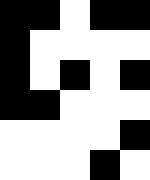[["black", "black", "white", "black", "black"], ["black", "white", "white", "white", "white"], ["black", "white", "black", "white", "black"], ["black", "black", "white", "white", "white"], ["white", "white", "white", "white", "black"], ["white", "white", "white", "black", "white"]]